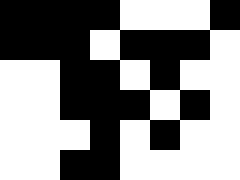[["black", "black", "black", "black", "white", "white", "white", "black"], ["black", "black", "black", "white", "black", "black", "black", "white"], ["white", "white", "black", "black", "white", "black", "white", "white"], ["white", "white", "black", "black", "black", "white", "black", "white"], ["white", "white", "white", "black", "white", "black", "white", "white"], ["white", "white", "black", "black", "white", "white", "white", "white"]]